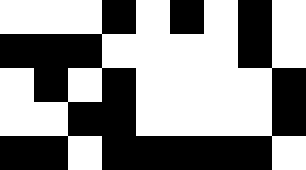[["white", "white", "white", "black", "white", "black", "white", "black", "white"], ["black", "black", "black", "white", "white", "white", "white", "black", "white"], ["white", "black", "white", "black", "white", "white", "white", "white", "black"], ["white", "white", "black", "black", "white", "white", "white", "white", "black"], ["black", "black", "white", "black", "black", "black", "black", "black", "white"]]